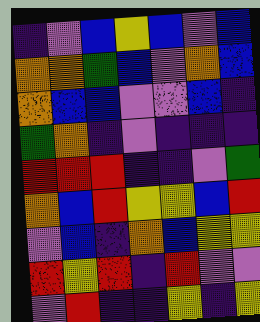[["indigo", "violet", "blue", "yellow", "blue", "violet", "blue"], ["orange", "orange", "green", "blue", "violet", "orange", "blue"], ["orange", "blue", "blue", "violet", "violet", "blue", "indigo"], ["green", "orange", "indigo", "violet", "indigo", "indigo", "indigo"], ["red", "red", "red", "indigo", "indigo", "violet", "green"], ["orange", "blue", "red", "yellow", "yellow", "blue", "red"], ["violet", "blue", "indigo", "orange", "blue", "yellow", "yellow"], ["red", "yellow", "red", "indigo", "red", "violet", "violet"], ["violet", "red", "indigo", "indigo", "yellow", "indigo", "yellow"]]